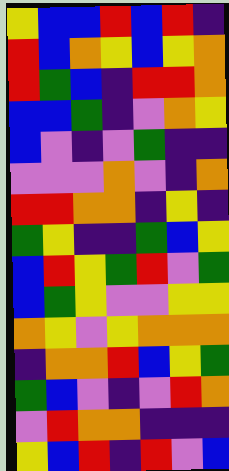[["yellow", "blue", "blue", "red", "blue", "red", "indigo"], ["red", "blue", "orange", "yellow", "blue", "yellow", "orange"], ["red", "green", "blue", "indigo", "red", "red", "orange"], ["blue", "blue", "green", "indigo", "violet", "orange", "yellow"], ["blue", "violet", "indigo", "violet", "green", "indigo", "indigo"], ["violet", "violet", "violet", "orange", "violet", "indigo", "orange"], ["red", "red", "orange", "orange", "indigo", "yellow", "indigo"], ["green", "yellow", "indigo", "indigo", "green", "blue", "yellow"], ["blue", "red", "yellow", "green", "red", "violet", "green"], ["blue", "green", "yellow", "violet", "violet", "yellow", "yellow"], ["orange", "yellow", "violet", "yellow", "orange", "orange", "orange"], ["indigo", "orange", "orange", "red", "blue", "yellow", "green"], ["green", "blue", "violet", "indigo", "violet", "red", "orange"], ["violet", "red", "orange", "orange", "indigo", "indigo", "indigo"], ["yellow", "blue", "red", "indigo", "red", "violet", "blue"]]